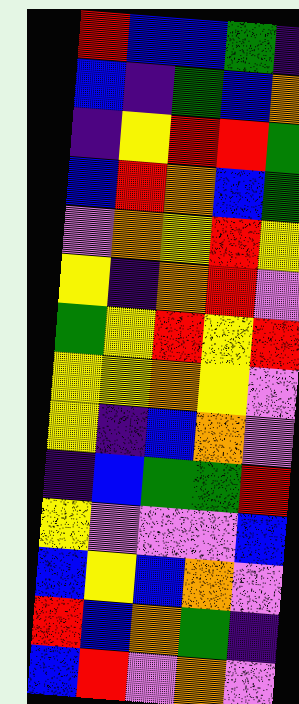[["red", "blue", "blue", "green", "indigo"], ["blue", "indigo", "green", "blue", "orange"], ["indigo", "yellow", "red", "red", "green"], ["blue", "red", "orange", "blue", "green"], ["violet", "orange", "yellow", "red", "yellow"], ["yellow", "indigo", "orange", "red", "violet"], ["green", "yellow", "red", "yellow", "red"], ["yellow", "yellow", "orange", "yellow", "violet"], ["yellow", "indigo", "blue", "orange", "violet"], ["indigo", "blue", "green", "green", "red"], ["yellow", "violet", "violet", "violet", "blue"], ["blue", "yellow", "blue", "orange", "violet"], ["red", "blue", "orange", "green", "indigo"], ["blue", "red", "violet", "orange", "violet"]]